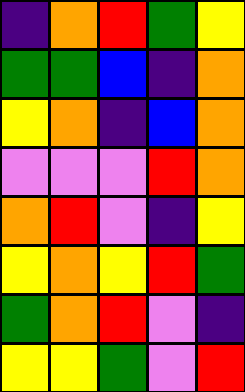[["indigo", "orange", "red", "green", "yellow"], ["green", "green", "blue", "indigo", "orange"], ["yellow", "orange", "indigo", "blue", "orange"], ["violet", "violet", "violet", "red", "orange"], ["orange", "red", "violet", "indigo", "yellow"], ["yellow", "orange", "yellow", "red", "green"], ["green", "orange", "red", "violet", "indigo"], ["yellow", "yellow", "green", "violet", "red"]]